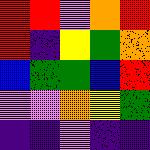[["red", "red", "violet", "orange", "red"], ["red", "indigo", "yellow", "green", "orange"], ["blue", "green", "green", "blue", "red"], ["violet", "violet", "orange", "yellow", "green"], ["indigo", "indigo", "violet", "indigo", "indigo"]]